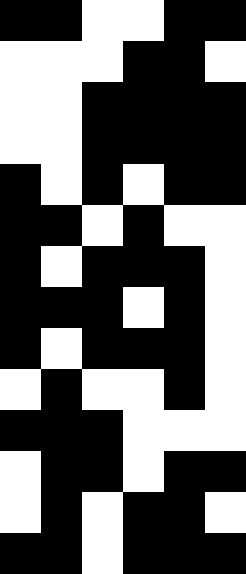[["black", "black", "white", "white", "black", "black"], ["white", "white", "white", "black", "black", "white"], ["white", "white", "black", "black", "black", "black"], ["white", "white", "black", "black", "black", "black"], ["black", "white", "black", "white", "black", "black"], ["black", "black", "white", "black", "white", "white"], ["black", "white", "black", "black", "black", "white"], ["black", "black", "black", "white", "black", "white"], ["black", "white", "black", "black", "black", "white"], ["white", "black", "white", "white", "black", "white"], ["black", "black", "black", "white", "white", "white"], ["white", "black", "black", "white", "black", "black"], ["white", "black", "white", "black", "black", "white"], ["black", "black", "white", "black", "black", "black"]]